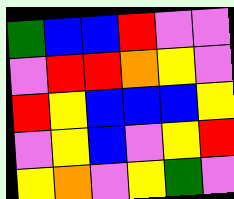[["green", "blue", "blue", "red", "violet", "violet"], ["violet", "red", "red", "orange", "yellow", "violet"], ["red", "yellow", "blue", "blue", "blue", "yellow"], ["violet", "yellow", "blue", "violet", "yellow", "red"], ["yellow", "orange", "violet", "yellow", "green", "violet"]]